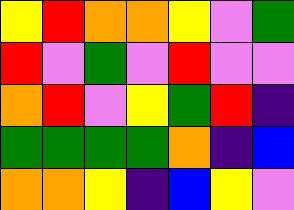[["yellow", "red", "orange", "orange", "yellow", "violet", "green"], ["red", "violet", "green", "violet", "red", "violet", "violet"], ["orange", "red", "violet", "yellow", "green", "red", "indigo"], ["green", "green", "green", "green", "orange", "indigo", "blue"], ["orange", "orange", "yellow", "indigo", "blue", "yellow", "violet"]]